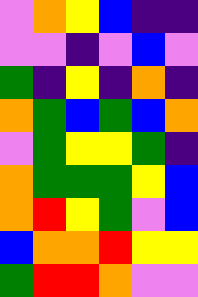[["violet", "orange", "yellow", "blue", "indigo", "indigo"], ["violet", "violet", "indigo", "violet", "blue", "violet"], ["green", "indigo", "yellow", "indigo", "orange", "indigo"], ["orange", "green", "blue", "green", "blue", "orange"], ["violet", "green", "yellow", "yellow", "green", "indigo"], ["orange", "green", "green", "green", "yellow", "blue"], ["orange", "red", "yellow", "green", "violet", "blue"], ["blue", "orange", "orange", "red", "yellow", "yellow"], ["green", "red", "red", "orange", "violet", "violet"]]